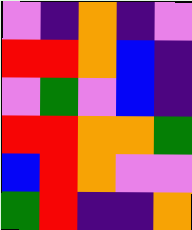[["violet", "indigo", "orange", "indigo", "violet"], ["red", "red", "orange", "blue", "indigo"], ["violet", "green", "violet", "blue", "indigo"], ["red", "red", "orange", "orange", "green"], ["blue", "red", "orange", "violet", "violet"], ["green", "red", "indigo", "indigo", "orange"]]